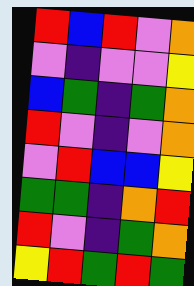[["red", "blue", "red", "violet", "orange"], ["violet", "indigo", "violet", "violet", "yellow"], ["blue", "green", "indigo", "green", "orange"], ["red", "violet", "indigo", "violet", "orange"], ["violet", "red", "blue", "blue", "yellow"], ["green", "green", "indigo", "orange", "red"], ["red", "violet", "indigo", "green", "orange"], ["yellow", "red", "green", "red", "green"]]